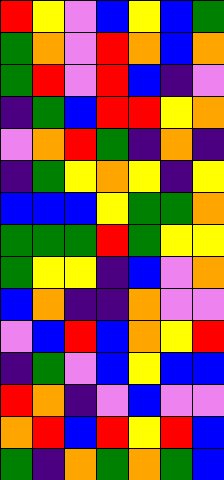[["red", "yellow", "violet", "blue", "yellow", "blue", "green"], ["green", "orange", "violet", "red", "orange", "blue", "orange"], ["green", "red", "violet", "red", "blue", "indigo", "violet"], ["indigo", "green", "blue", "red", "red", "yellow", "orange"], ["violet", "orange", "red", "green", "indigo", "orange", "indigo"], ["indigo", "green", "yellow", "orange", "yellow", "indigo", "yellow"], ["blue", "blue", "blue", "yellow", "green", "green", "orange"], ["green", "green", "green", "red", "green", "yellow", "yellow"], ["green", "yellow", "yellow", "indigo", "blue", "violet", "orange"], ["blue", "orange", "indigo", "indigo", "orange", "violet", "violet"], ["violet", "blue", "red", "blue", "orange", "yellow", "red"], ["indigo", "green", "violet", "blue", "yellow", "blue", "blue"], ["red", "orange", "indigo", "violet", "blue", "violet", "violet"], ["orange", "red", "blue", "red", "yellow", "red", "blue"], ["green", "indigo", "orange", "green", "orange", "green", "blue"]]